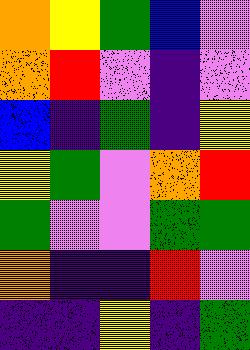[["orange", "yellow", "green", "blue", "violet"], ["orange", "red", "violet", "indigo", "violet"], ["blue", "indigo", "green", "indigo", "yellow"], ["yellow", "green", "violet", "orange", "red"], ["green", "violet", "violet", "green", "green"], ["orange", "indigo", "indigo", "red", "violet"], ["indigo", "indigo", "yellow", "indigo", "green"]]